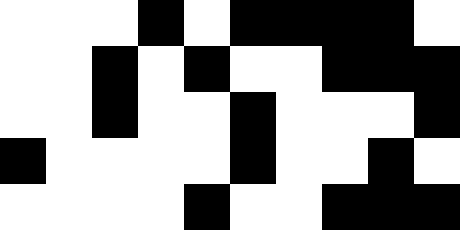[["white", "white", "white", "black", "white", "black", "black", "black", "black", "white"], ["white", "white", "black", "white", "black", "white", "white", "black", "black", "black"], ["white", "white", "black", "white", "white", "black", "white", "white", "white", "black"], ["black", "white", "white", "white", "white", "black", "white", "white", "black", "white"], ["white", "white", "white", "white", "black", "white", "white", "black", "black", "black"]]